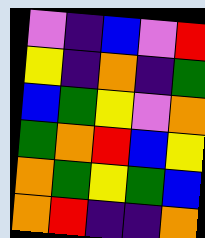[["violet", "indigo", "blue", "violet", "red"], ["yellow", "indigo", "orange", "indigo", "green"], ["blue", "green", "yellow", "violet", "orange"], ["green", "orange", "red", "blue", "yellow"], ["orange", "green", "yellow", "green", "blue"], ["orange", "red", "indigo", "indigo", "orange"]]